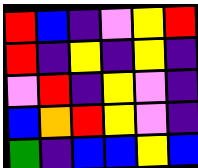[["red", "blue", "indigo", "violet", "yellow", "red"], ["red", "indigo", "yellow", "indigo", "yellow", "indigo"], ["violet", "red", "indigo", "yellow", "violet", "indigo"], ["blue", "orange", "red", "yellow", "violet", "indigo"], ["green", "indigo", "blue", "blue", "yellow", "blue"]]